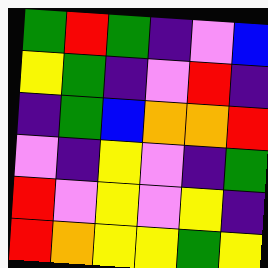[["green", "red", "green", "indigo", "violet", "blue"], ["yellow", "green", "indigo", "violet", "red", "indigo"], ["indigo", "green", "blue", "orange", "orange", "red"], ["violet", "indigo", "yellow", "violet", "indigo", "green"], ["red", "violet", "yellow", "violet", "yellow", "indigo"], ["red", "orange", "yellow", "yellow", "green", "yellow"]]